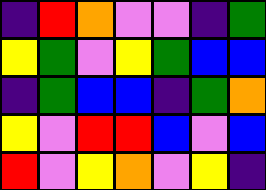[["indigo", "red", "orange", "violet", "violet", "indigo", "green"], ["yellow", "green", "violet", "yellow", "green", "blue", "blue"], ["indigo", "green", "blue", "blue", "indigo", "green", "orange"], ["yellow", "violet", "red", "red", "blue", "violet", "blue"], ["red", "violet", "yellow", "orange", "violet", "yellow", "indigo"]]